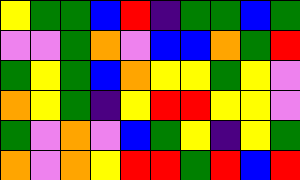[["yellow", "green", "green", "blue", "red", "indigo", "green", "green", "blue", "green"], ["violet", "violet", "green", "orange", "violet", "blue", "blue", "orange", "green", "red"], ["green", "yellow", "green", "blue", "orange", "yellow", "yellow", "green", "yellow", "violet"], ["orange", "yellow", "green", "indigo", "yellow", "red", "red", "yellow", "yellow", "violet"], ["green", "violet", "orange", "violet", "blue", "green", "yellow", "indigo", "yellow", "green"], ["orange", "violet", "orange", "yellow", "red", "red", "green", "red", "blue", "red"]]